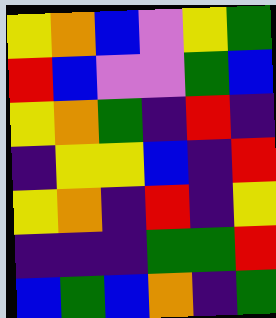[["yellow", "orange", "blue", "violet", "yellow", "green"], ["red", "blue", "violet", "violet", "green", "blue"], ["yellow", "orange", "green", "indigo", "red", "indigo"], ["indigo", "yellow", "yellow", "blue", "indigo", "red"], ["yellow", "orange", "indigo", "red", "indigo", "yellow"], ["indigo", "indigo", "indigo", "green", "green", "red"], ["blue", "green", "blue", "orange", "indigo", "green"]]